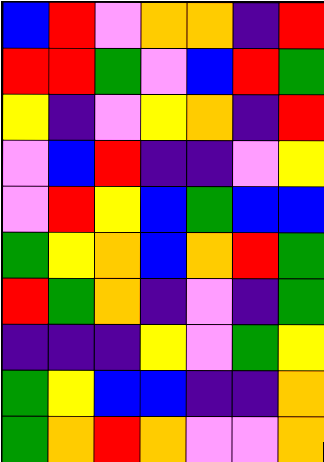[["blue", "red", "violet", "orange", "orange", "indigo", "red"], ["red", "red", "green", "violet", "blue", "red", "green"], ["yellow", "indigo", "violet", "yellow", "orange", "indigo", "red"], ["violet", "blue", "red", "indigo", "indigo", "violet", "yellow"], ["violet", "red", "yellow", "blue", "green", "blue", "blue"], ["green", "yellow", "orange", "blue", "orange", "red", "green"], ["red", "green", "orange", "indigo", "violet", "indigo", "green"], ["indigo", "indigo", "indigo", "yellow", "violet", "green", "yellow"], ["green", "yellow", "blue", "blue", "indigo", "indigo", "orange"], ["green", "orange", "red", "orange", "violet", "violet", "orange"]]